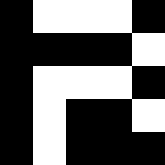[["black", "white", "white", "white", "black"], ["black", "black", "black", "black", "white"], ["black", "white", "white", "white", "black"], ["black", "white", "black", "black", "white"], ["black", "white", "black", "black", "black"]]